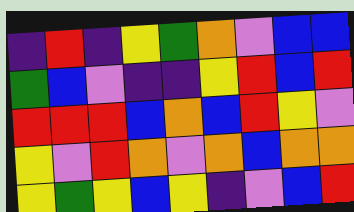[["indigo", "red", "indigo", "yellow", "green", "orange", "violet", "blue", "blue"], ["green", "blue", "violet", "indigo", "indigo", "yellow", "red", "blue", "red"], ["red", "red", "red", "blue", "orange", "blue", "red", "yellow", "violet"], ["yellow", "violet", "red", "orange", "violet", "orange", "blue", "orange", "orange"], ["yellow", "green", "yellow", "blue", "yellow", "indigo", "violet", "blue", "red"]]